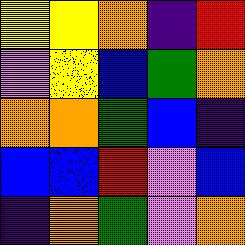[["yellow", "yellow", "orange", "indigo", "red"], ["violet", "yellow", "blue", "green", "orange"], ["orange", "orange", "green", "blue", "indigo"], ["blue", "blue", "red", "violet", "blue"], ["indigo", "orange", "green", "violet", "orange"]]